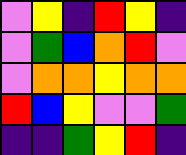[["violet", "yellow", "indigo", "red", "yellow", "indigo"], ["violet", "green", "blue", "orange", "red", "violet"], ["violet", "orange", "orange", "yellow", "orange", "orange"], ["red", "blue", "yellow", "violet", "violet", "green"], ["indigo", "indigo", "green", "yellow", "red", "indigo"]]